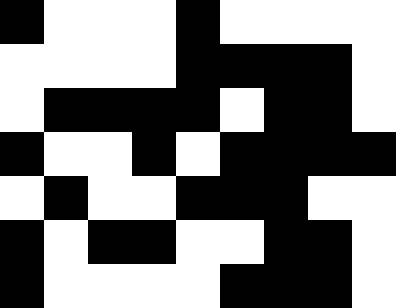[["black", "white", "white", "white", "black", "white", "white", "white", "white"], ["white", "white", "white", "white", "black", "black", "black", "black", "white"], ["white", "black", "black", "black", "black", "white", "black", "black", "white"], ["black", "white", "white", "black", "white", "black", "black", "black", "black"], ["white", "black", "white", "white", "black", "black", "black", "white", "white"], ["black", "white", "black", "black", "white", "white", "black", "black", "white"], ["black", "white", "white", "white", "white", "black", "black", "black", "white"]]